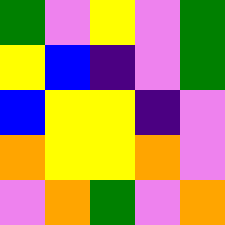[["green", "violet", "yellow", "violet", "green"], ["yellow", "blue", "indigo", "violet", "green"], ["blue", "yellow", "yellow", "indigo", "violet"], ["orange", "yellow", "yellow", "orange", "violet"], ["violet", "orange", "green", "violet", "orange"]]